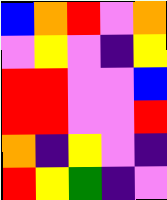[["blue", "orange", "red", "violet", "orange"], ["violet", "yellow", "violet", "indigo", "yellow"], ["red", "red", "violet", "violet", "blue"], ["red", "red", "violet", "violet", "red"], ["orange", "indigo", "yellow", "violet", "indigo"], ["red", "yellow", "green", "indigo", "violet"]]